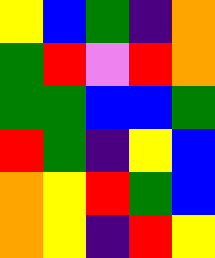[["yellow", "blue", "green", "indigo", "orange"], ["green", "red", "violet", "red", "orange"], ["green", "green", "blue", "blue", "green"], ["red", "green", "indigo", "yellow", "blue"], ["orange", "yellow", "red", "green", "blue"], ["orange", "yellow", "indigo", "red", "yellow"]]